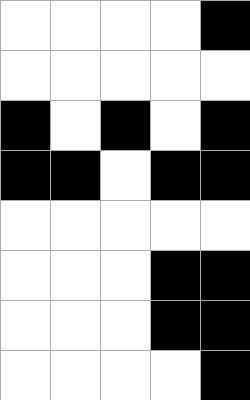[["white", "white", "white", "white", "black"], ["white", "white", "white", "white", "white"], ["black", "white", "black", "white", "black"], ["black", "black", "white", "black", "black"], ["white", "white", "white", "white", "white"], ["white", "white", "white", "black", "black"], ["white", "white", "white", "black", "black"], ["white", "white", "white", "white", "black"]]